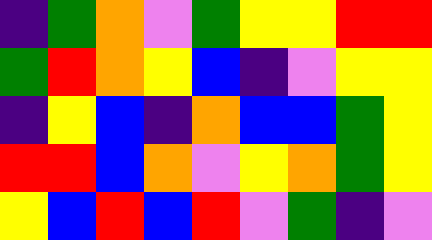[["indigo", "green", "orange", "violet", "green", "yellow", "yellow", "red", "red"], ["green", "red", "orange", "yellow", "blue", "indigo", "violet", "yellow", "yellow"], ["indigo", "yellow", "blue", "indigo", "orange", "blue", "blue", "green", "yellow"], ["red", "red", "blue", "orange", "violet", "yellow", "orange", "green", "yellow"], ["yellow", "blue", "red", "blue", "red", "violet", "green", "indigo", "violet"]]